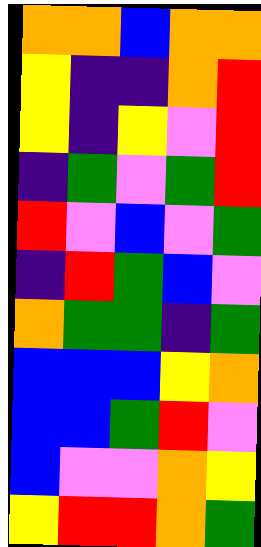[["orange", "orange", "blue", "orange", "orange"], ["yellow", "indigo", "indigo", "orange", "red"], ["yellow", "indigo", "yellow", "violet", "red"], ["indigo", "green", "violet", "green", "red"], ["red", "violet", "blue", "violet", "green"], ["indigo", "red", "green", "blue", "violet"], ["orange", "green", "green", "indigo", "green"], ["blue", "blue", "blue", "yellow", "orange"], ["blue", "blue", "green", "red", "violet"], ["blue", "violet", "violet", "orange", "yellow"], ["yellow", "red", "red", "orange", "green"]]